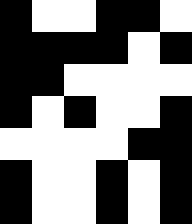[["black", "white", "white", "black", "black", "white"], ["black", "black", "black", "black", "white", "black"], ["black", "black", "white", "white", "white", "white"], ["black", "white", "black", "white", "white", "black"], ["white", "white", "white", "white", "black", "black"], ["black", "white", "white", "black", "white", "black"], ["black", "white", "white", "black", "white", "black"]]